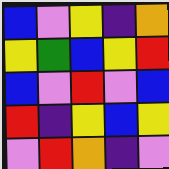[["blue", "violet", "yellow", "indigo", "orange"], ["yellow", "green", "blue", "yellow", "red"], ["blue", "violet", "red", "violet", "blue"], ["red", "indigo", "yellow", "blue", "yellow"], ["violet", "red", "orange", "indigo", "violet"]]